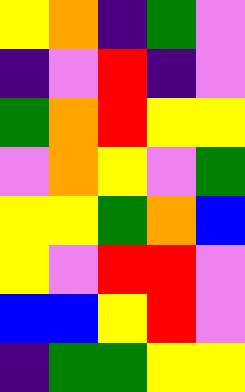[["yellow", "orange", "indigo", "green", "violet"], ["indigo", "violet", "red", "indigo", "violet"], ["green", "orange", "red", "yellow", "yellow"], ["violet", "orange", "yellow", "violet", "green"], ["yellow", "yellow", "green", "orange", "blue"], ["yellow", "violet", "red", "red", "violet"], ["blue", "blue", "yellow", "red", "violet"], ["indigo", "green", "green", "yellow", "yellow"]]